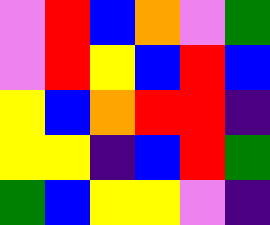[["violet", "red", "blue", "orange", "violet", "green"], ["violet", "red", "yellow", "blue", "red", "blue"], ["yellow", "blue", "orange", "red", "red", "indigo"], ["yellow", "yellow", "indigo", "blue", "red", "green"], ["green", "blue", "yellow", "yellow", "violet", "indigo"]]